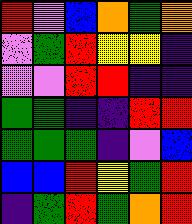[["red", "violet", "blue", "orange", "green", "orange"], ["violet", "green", "red", "yellow", "yellow", "indigo"], ["violet", "violet", "red", "red", "indigo", "indigo"], ["green", "green", "indigo", "indigo", "red", "red"], ["green", "green", "green", "indigo", "violet", "blue"], ["blue", "blue", "red", "yellow", "green", "red"], ["indigo", "green", "red", "green", "orange", "red"]]